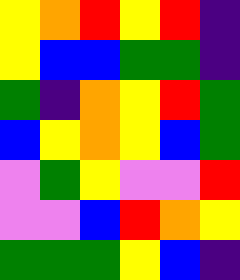[["yellow", "orange", "red", "yellow", "red", "indigo"], ["yellow", "blue", "blue", "green", "green", "indigo"], ["green", "indigo", "orange", "yellow", "red", "green"], ["blue", "yellow", "orange", "yellow", "blue", "green"], ["violet", "green", "yellow", "violet", "violet", "red"], ["violet", "violet", "blue", "red", "orange", "yellow"], ["green", "green", "green", "yellow", "blue", "indigo"]]